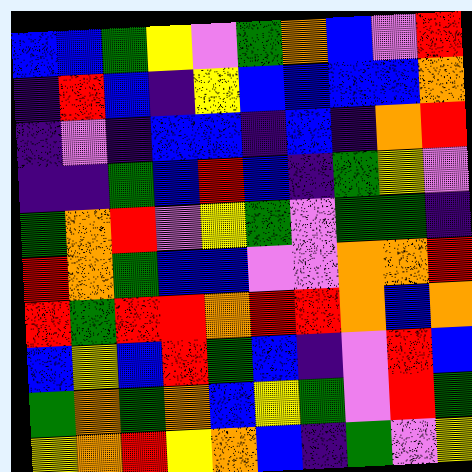[["blue", "blue", "green", "yellow", "violet", "green", "orange", "blue", "violet", "red"], ["indigo", "red", "blue", "indigo", "yellow", "blue", "blue", "blue", "blue", "orange"], ["indigo", "violet", "indigo", "blue", "blue", "indigo", "blue", "indigo", "orange", "red"], ["indigo", "indigo", "green", "blue", "red", "blue", "indigo", "green", "yellow", "violet"], ["green", "orange", "red", "violet", "yellow", "green", "violet", "green", "green", "indigo"], ["red", "orange", "green", "blue", "blue", "violet", "violet", "orange", "orange", "red"], ["red", "green", "red", "red", "orange", "red", "red", "orange", "blue", "orange"], ["blue", "yellow", "blue", "red", "green", "blue", "indigo", "violet", "red", "blue"], ["green", "orange", "green", "orange", "blue", "yellow", "green", "violet", "red", "green"], ["yellow", "orange", "red", "yellow", "orange", "blue", "indigo", "green", "violet", "yellow"]]